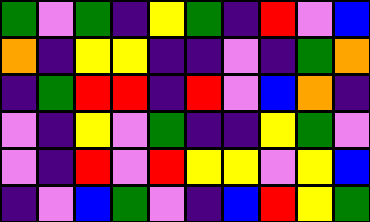[["green", "violet", "green", "indigo", "yellow", "green", "indigo", "red", "violet", "blue"], ["orange", "indigo", "yellow", "yellow", "indigo", "indigo", "violet", "indigo", "green", "orange"], ["indigo", "green", "red", "red", "indigo", "red", "violet", "blue", "orange", "indigo"], ["violet", "indigo", "yellow", "violet", "green", "indigo", "indigo", "yellow", "green", "violet"], ["violet", "indigo", "red", "violet", "red", "yellow", "yellow", "violet", "yellow", "blue"], ["indigo", "violet", "blue", "green", "violet", "indigo", "blue", "red", "yellow", "green"]]